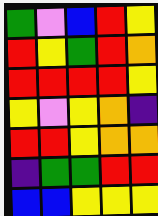[["green", "violet", "blue", "red", "yellow"], ["red", "yellow", "green", "red", "orange"], ["red", "red", "red", "red", "yellow"], ["yellow", "violet", "yellow", "orange", "indigo"], ["red", "red", "yellow", "orange", "orange"], ["indigo", "green", "green", "red", "red"], ["blue", "blue", "yellow", "yellow", "yellow"]]